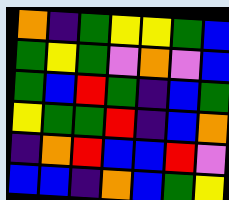[["orange", "indigo", "green", "yellow", "yellow", "green", "blue"], ["green", "yellow", "green", "violet", "orange", "violet", "blue"], ["green", "blue", "red", "green", "indigo", "blue", "green"], ["yellow", "green", "green", "red", "indigo", "blue", "orange"], ["indigo", "orange", "red", "blue", "blue", "red", "violet"], ["blue", "blue", "indigo", "orange", "blue", "green", "yellow"]]